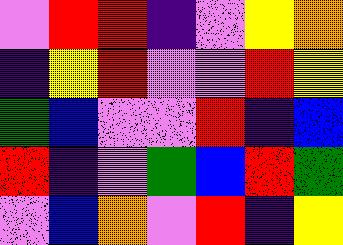[["violet", "red", "red", "indigo", "violet", "yellow", "orange"], ["indigo", "yellow", "red", "violet", "violet", "red", "yellow"], ["green", "blue", "violet", "violet", "red", "indigo", "blue"], ["red", "indigo", "violet", "green", "blue", "red", "green"], ["violet", "blue", "orange", "violet", "red", "indigo", "yellow"]]